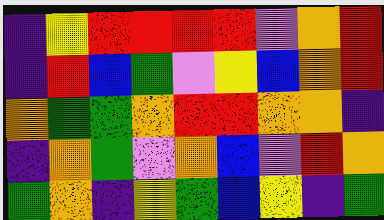[["indigo", "yellow", "red", "red", "red", "red", "violet", "orange", "red"], ["indigo", "red", "blue", "green", "violet", "yellow", "blue", "orange", "red"], ["orange", "green", "green", "orange", "red", "red", "orange", "orange", "indigo"], ["indigo", "orange", "green", "violet", "orange", "blue", "violet", "red", "orange"], ["green", "orange", "indigo", "yellow", "green", "blue", "yellow", "indigo", "green"]]